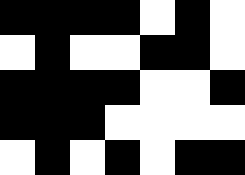[["black", "black", "black", "black", "white", "black", "white"], ["white", "black", "white", "white", "black", "black", "white"], ["black", "black", "black", "black", "white", "white", "black"], ["black", "black", "black", "white", "white", "white", "white"], ["white", "black", "white", "black", "white", "black", "black"]]